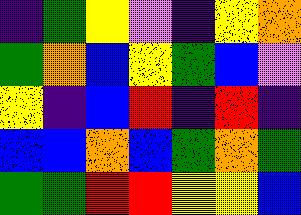[["indigo", "green", "yellow", "violet", "indigo", "yellow", "orange"], ["green", "orange", "blue", "yellow", "green", "blue", "violet"], ["yellow", "indigo", "blue", "red", "indigo", "red", "indigo"], ["blue", "blue", "orange", "blue", "green", "orange", "green"], ["green", "green", "red", "red", "yellow", "yellow", "blue"]]